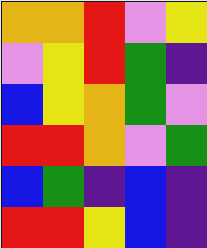[["orange", "orange", "red", "violet", "yellow"], ["violet", "yellow", "red", "green", "indigo"], ["blue", "yellow", "orange", "green", "violet"], ["red", "red", "orange", "violet", "green"], ["blue", "green", "indigo", "blue", "indigo"], ["red", "red", "yellow", "blue", "indigo"]]